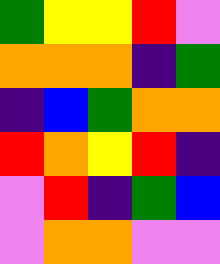[["green", "yellow", "yellow", "red", "violet"], ["orange", "orange", "orange", "indigo", "green"], ["indigo", "blue", "green", "orange", "orange"], ["red", "orange", "yellow", "red", "indigo"], ["violet", "red", "indigo", "green", "blue"], ["violet", "orange", "orange", "violet", "violet"]]